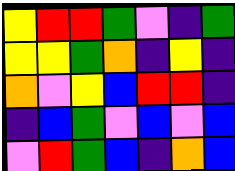[["yellow", "red", "red", "green", "violet", "indigo", "green"], ["yellow", "yellow", "green", "orange", "indigo", "yellow", "indigo"], ["orange", "violet", "yellow", "blue", "red", "red", "indigo"], ["indigo", "blue", "green", "violet", "blue", "violet", "blue"], ["violet", "red", "green", "blue", "indigo", "orange", "blue"]]